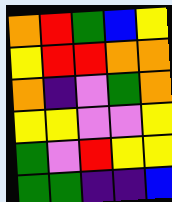[["orange", "red", "green", "blue", "yellow"], ["yellow", "red", "red", "orange", "orange"], ["orange", "indigo", "violet", "green", "orange"], ["yellow", "yellow", "violet", "violet", "yellow"], ["green", "violet", "red", "yellow", "yellow"], ["green", "green", "indigo", "indigo", "blue"]]